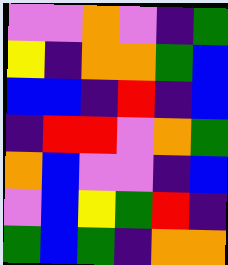[["violet", "violet", "orange", "violet", "indigo", "green"], ["yellow", "indigo", "orange", "orange", "green", "blue"], ["blue", "blue", "indigo", "red", "indigo", "blue"], ["indigo", "red", "red", "violet", "orange", "green"], ["orange", "blue", "violet", "violet", "indigo", "blue"], ["violet", "blue", "yellow", "green", "red", "indigo"], ["green", "blue", "green", "indigo", "orange", "orange"]]